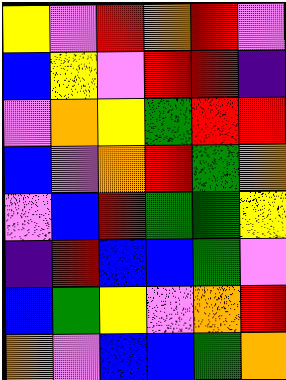[["yellow", "violet", "red", "orange", "red", "violet"], ["blue", "yellow", "violet", "red", "red", "indigo"], ["violet", "orange", "yellow", "green", "red", "red"], ["blue", "violet", "orange", "red", "green", "orange"], ["violet", "blue", "red", "green", "green", "yellow"], ["indigo", "red", "blue", "blue", "green", "violet"], ["blue", "green", "yellow", "violet", "orange", "red"], ["orange", "violet", "blue", "blue", "green", "orange"]]